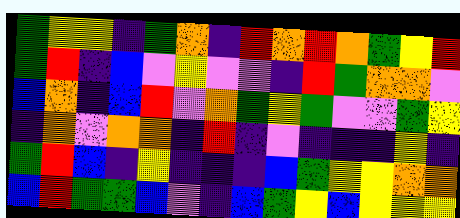[["green", "yellow", "yellow", "indigo", "green", "orange", "indigo", "red", "orange", "red", "orange", "green", "yellow", "red"], ["green", "red", "indigo", "blue", "violet", "yellow", "violet", "violet", "indigo", "red", "green", "orange", "orange", "violet"], ["blue", "orange", "indigo", "blue", "red", "violet", "orange", "green", "yellow", "green", "violet", "violet", "green", "yellow"], ["indigo", "orange", "violet", "orange", "orange", "indigo", "red", "indigo", "violet", "indigo", "indigo", "indigo", "yellow", "indigo"], ["green", "red", "blue", "indigo", "yellow", "indigo", "indigo", "indigo", "blue", "green", "yellow", "yellow", "orange", "orange"], ["blue", "red", "green", "green", "blue", "violet", "indigo", "blue", "green", "yellow", "blue", "yellow", "yellow", "yellow"]]